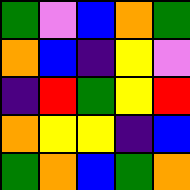[["green", "violet", "blue", "orange", "green"], ["orange", "blue", "indigo", "yellow", "violet"], ["indigo", "red", "green", "yellow", "red"], ["orange", "yellow", "yellow", "indigo", "blue"], ["green", "orange", "blue", "green", "orange"]]